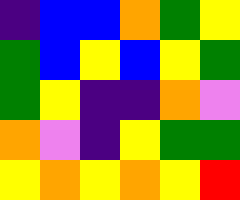[["indigo", "blue", "blue", "orange", "green", "yellow"], ["green", "blue", "yellow", "blue", "yellow", "green"], ["green", "yellow", "indigo", "indigo", "orange", "violet"], ["orange", "violet", "indigo", "yellow", "green", "green"], ["yellow", "orange", "yellow", "orange", "yellow", "red"]]